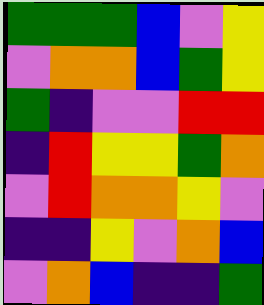[["green", "green", "green", "blue", "violet", "yellow"], ["violet", "orange", "orange", "blue", "green", "yellow"], ["green", "indigo", "violet", "violet", "red", "red"], ["indigo", "red", "yellow", "yellow", "green", "orange"], ["violet", "red", "orange", "orange", "yellow", "violet"], ["indigo", "indigo", "yellow", "violet", "orange", "blue"], ["violet", "orange", "blue", "indigo", "indigo", "green"]]